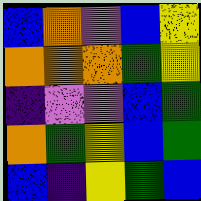[["blue", "orange", "violet", "blue", "yellow"], ["orange", "orange", "orange", "green", "yellow"], ["indigo", "violet", "violet", "blue", "green"], ["orange", "green", "yellow", "blue", "green"], ["blue", "indigo", "yellow", "green", "blue"]]